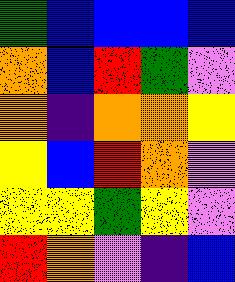[["green", "blue", "blue", "blue", "blue"], ["orange", "blue", "red", "green", "violet"], ["orange", "indigo", "orange", "orange", "yellow"], ["yellow", "blue", "red", "orange", "violet"], ["yellow", "yellow", "green", "yellow", "violet"], ["red", "orange", "violet", "indigo", "blue"]]